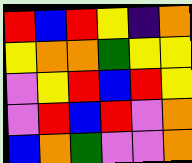[["red", "blue", "red", "yellow", "indigo", "orange"], ["yellow", "orange", "orange", "green", "yellow", "yellow"], ["violet", "yellow", "red", "blue", "red", "yellow"], ["violet", "red", "blue", "red", "violet", "orange"], ["blue", "orange", "green", "violet", "violet", "orange"]]